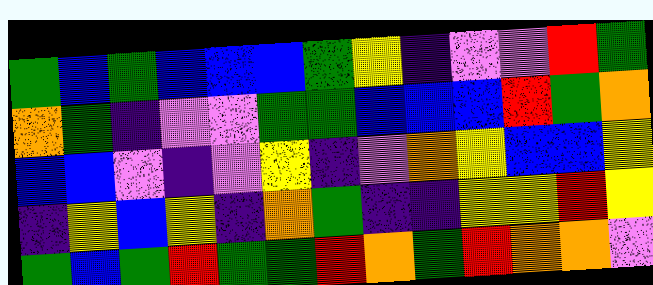[["green", "blue", "green", "blue", "blue", "blue", "green", "yellow", "indigo", "violet", "violet", "red", "green"], ["orange", "green", "indigo", "violet", "violet", "green", "green", "blue", "blue", "blue", "red", "green", "orange"], ["blue", "blue", "violet", "indigo", "violet", "yellow", "indigo", "violet", "orange", "yellow", "blue", "blue", "yellow"], ["indigo", "yellow", "blue", "yellow", "indigo", "orange", "green", "indigo", "indigo", "yellow", "yellow", "red", "yellow"], ["green", "blue", "green", "red", "green", "green", "red", "orange", "green", "red", "orange", "orange", "violet"]]